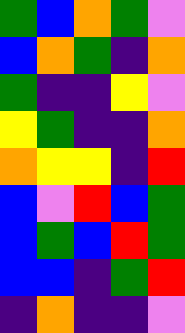[["green", "blue", "orange", "green", "violet"], ["blue", "orange", "green", "indigo", "orange"], ["green", "indigo", "indigo", "yellow", "violet"], ["yellow", "green", "indigo", "indigo", "orange"], ["orange", "yellow", "yellow", "indigo", "red"], ["blue", "violet", "red", "blue", "green"], ["blue", "green", "blue", "red", "green"], ["blue", "blue", "indigo", "green", "red"], ["indigo", "orange", "indigo", "indigo", "violet"]]